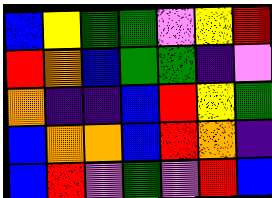[["blue", "yellow", "green", "green", "violet", "yellow", "red"], ["red", "orange", "blue", "green", "green", "indigo", "violet"], ["orange", "indigo", "indigo", "blue", "red", "yellow", "green"], ["blue", "orange", "orange", "blue", "red", "orange", "indigo"], ["blue", "red", "violet", "green", "violet", "red", "blue"]]